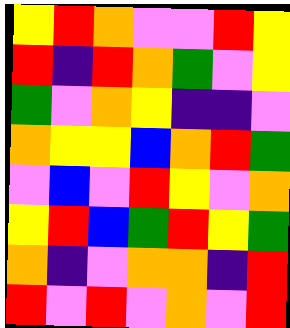[["yellow", "red", "orange", "violet", "violet", "red", "yellow"], ["red", "indigo", "red", "orange", "green", "violet", "yellow"], ["green", "violet", "orange", "yellow", "indigo", "indigo", "violet"], ["orange", "yellow", "yellow", "blue", "orange", "red", "green"], ["violet", "blue", "violet", "red", "yellow", "violet", "orange"], ["yellow", "red", "blue", "green", "red", "yellow", "green"], ["orange", "indigo", "violet", "orange", "orange", "indigo", "red"], ["red", "violet", "red", "violet", "orange", "violet", "red"]]